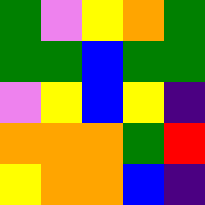[["green", "violet", "yellow", "orange", "green"], ["green", "green", "blue", "green", "green"], ["violet", "yellow", "blue", "yellow", "indigo"], ["orange", "orange", "orange", "green", "red"], ["yellow", "orange", "orange", "blue", "indigo"]]